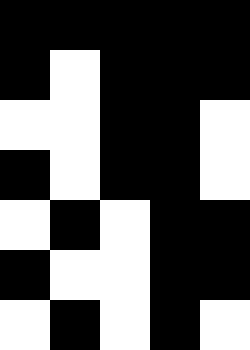[["black", "black", "black", "black", "black"], ["black", "white", "black", "black", "black"], ["white", "white", "black", "black", "white"], ["black", "white", "black", "black", "white"], ["white", "black", "white", "black", "black"], ["black", "white", "white", "black", "black"], ["white", "black", "white", "black", "white"]]